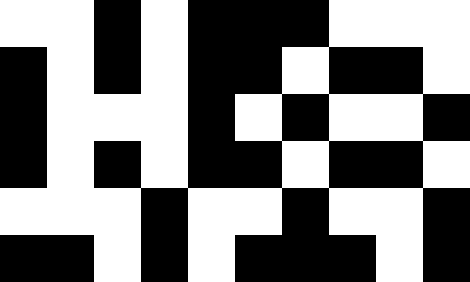[["white", "white", "black", "white", "black", "black", "black", "white", "white", "white"], ["black", "white", "black", "white", "black", "black", "white", "black", "black", "white"], ["black", "white", "white", "white", "black", "white", "black", "white", "white", "black"], ["black", "white", "black", "white", "black", "black", "white", "black", "black", "white"], ["white", "white", "white", "black", "white", "white", "black", "white", "white", "black"], ["black", "black", "white", "black", "white", "black", "black", "black", "white", "black"]]